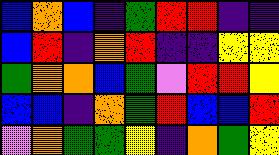[["blue", "orange", "blue", "indigo", "green", "red", "red", "indigo", "indigo"], ["blue", "red", "indigo", "orange", "red", "indigo", "indigo", "yellow", "yellow"], ["green", "orange", "orange", "blue", "green", "violet", "red", "red", "yellow"], ["blue", "blue", "indigo", "orange", "green", "red", "blue", "blue", "red"], ["violet", "orange", "green", "green", "yellow", "indigo", "orange", "green", "yellow"]]